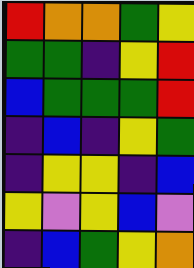[["red", "orange", "orange", "green", "yellow"], ["green", "green", "indigo", "yellow", "red"], ["blue", "green", "green", "green", "red"], ["indigo", "blue", "indigo", "yellow", "green"], ["indigo", "yellow", "yellow", "indigo", "blue"], ["yellow", "violet", "yellow", "blue", "violet"], ["indigo", "blue", "green", "yellow", "orange"]]